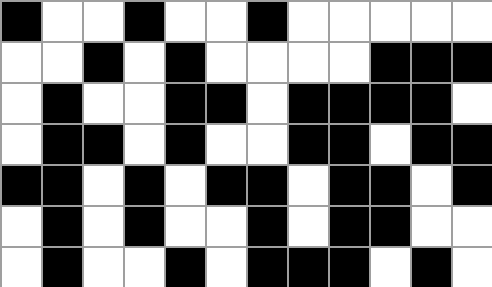[["black", "white", "white", "black", "white", "white", "black", "white", "white", "white", "white", "white"], ["white", "white", "black", "white", "black", "white", "white", "white", "white", "black", "black", "black"], ["white", "black", "white", "white", "black", "black", "white", "black", "black", "black", "black", "white"], ["white", "black", "black", "white", "black", "white", "white", "black", "black", "white", "black", "black"], ["black", "black", "white", "black", "white", "black", "black", "white", "black", "black", "white", "black"], ["white", "black", "white", "black", "white", "white", "black", "white", "black", "black", "white", "white"], ["white", "black", "white", "white", "black", "white", "black", "black", "black", "white", "black", "white"]]